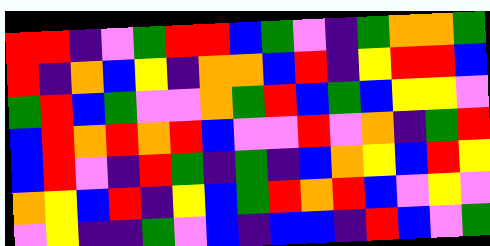[["red", "red", "indigo", "violet", "green", "red", "red", "blue", "green", "violet", "indigo", "green", "orange", "orange", "green"], ["red", "indigo", "orange", "blue", "yellow", "indigo", "orange", "orange", "blue", "red", "indigo", "yellow", "red", "red", "blue"], ["green", "red", "blue", "green", "violet", "violet", "orange", "green", "red", "blue", "green", "blue", "yellow", "yellow", "violet"], ["blue", "red", "orange", "red", "orange", "red", "blue", "violet", "violet", "red", "violet", "orange", "indigo", "green", "red"], ["blue", "red", "violet", "indigo", "red", "green", "indigo", "green", "indigo", "blue", "orange", "yellow", "blue", "red", "yellow"], ["orange", "yellow", "blue", "red", "indigo", "yellow", "blue", "green", "red", "orange", "red", "blue", "violet", "yellow", "violet"], ["violet", "yellow", "indigo", "indigo", "green", "violet", "blue", "indigo", "blue", "blue", "indigo", "red", "blue", "violet", "green"]]